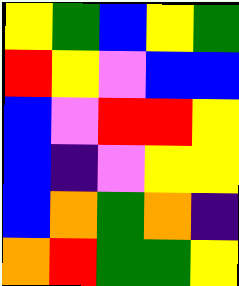[["yellow", "green", "blue", "yellow", "green"], ["red", "yellow", "violet", "blue", "blue"], ["blue", "violet", "red", "red", "yellow"], ["blue", "indigo", "violet", "yellow", "yellow"], ["blue", "orange", "green", "orange", "indigo"], ["orange", "red", "green", "green", "yellow"]]